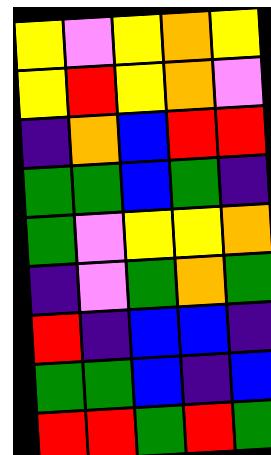[["yellow", "violet", "yellow", "orange", "yellow"], ["yellow", "red", "yellow", "orange", "violet"], ["indigo", "orange", "blue", "red", "red"], ["green", "green", "blue", "green", "indigo"], ["green", "violet", "yellow", "yellow", "orange"], ["indigo", "violet", "green", "orange", "green"], ["red", "indigo", "blue", "blue", "indigo"], ["green", "green", "blue", "indigo", "blue"], ["red", "red", "green", "red", "green"]]